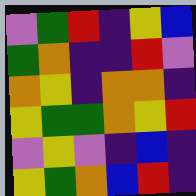[["violet", "green", "red", "indigo", "yellow", "blue"], ["green", "orange", "indigo", "indigo", "red", "violet"], ["orange", "yellow", "indigo", "orange", "orange", "indigo"], ["yellow", "green", "green", "orange", "yellow", "red"], ["violet", "yellow", "violet", "indigo", "blue", "indigo"], ["yellow", "green", "orange", "blue", "red", "indigo"]]